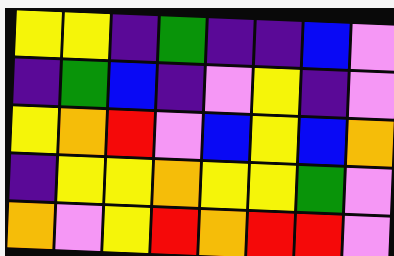[["yellow", "yellow", "indigo", "green", "indigo", "indigo", "blue", "violet"], ["indigo", "green", "blue", "indigo", "violet", "yellow", "indigo", "violet"], ["yellow", "orange", "red", "violet", "blue", "yellow", "blue", "orange"], ["indigo", "yellow", "yellow", "orange", "yellow", "yellow", "green", "violet"], ["orange", "violet", "yellow", "red", "orange", "red", "red", "violet"]]